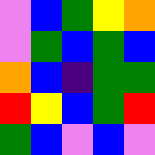[["violet", "blue", "green", "yellow", "orange"], ["violet", "green", "blue", "green", "blue"], ["orange", "blue", "indigo", "green", "green"], ["red", "yellow", "blue", "green", "red"], ["green", "blue", "violet", "blue", "violet"]]